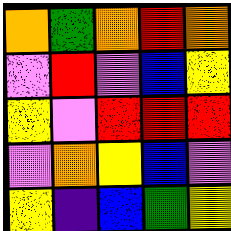[["orange", "green", "orange", "red", "orange"], ["violet", "red", "violet", "blue", "yellow"], ["yellow", "violet", "red", "red", "red"], ["violet", "orange", "yellow", "blue", "violet"], ["yellow", "indigo", "blue", "green", "yellow"]]